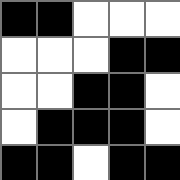[["black", "black", "white", "white", "white"], ["white", "white", "white", "black", "black"], ["white", "white", "black", "black", "white"], ["white", "black", "black", "black", "white"], ["black", "black", "white", "black", "black"]]